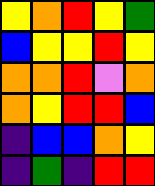[["yellow", "orange", "red", "yellow", "green"], ["blue", "yellow", "yellow", "red", "yellow"], ["orange", "orange", "red", "violet", "orange"], ["orange", "yellow", "red", "red", "blue"], ["indigo", "blue", "blue", "orange", "yellow"], ["indigo", "green", "indigo", "red", "red"]]